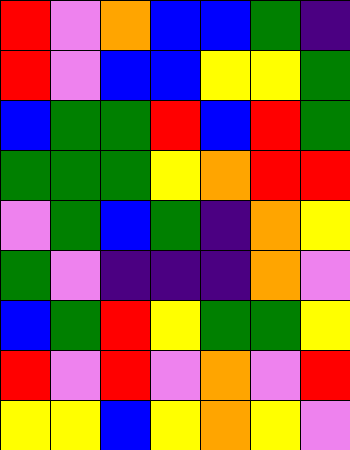[["red", "violet", "orange", "blue", "blue", "green", "indigo"], ["red", "violet", "blue", "blue", "yellow", "yellow", "green"], ["blue", "green", "green", "red", "blue", "red", "green"], ["green", "green", "green", "yellow", "orange", "red", "red"], ["violet", "green", "blue", "green", "indigo", "orange", "yellow"], ["green", "violet", "indigo", "indigo", "indigo", "orange", "violet"], ["blue", "green", "red", "yellow", "green", "green", "yellow"], ["red", "violet", "red", "violet", "orange", "violet", "red"], ["yellow", "yellow", "blue", "yellow", "orange", "yellow", "violet"]]